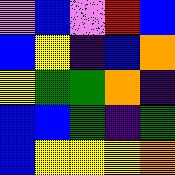[["violet", "blue", "violet", "red", "blue"], ["blue", "yellow", "indigo", "blue", "orange"], ["yellow", "green", "green", "orange", "indigo"], ["blue", "blue", "green", "indigo", "green"], ["blue", "yellow", "yellow", "yellow", "orange"]]